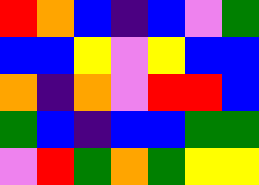[["red", "orange", "blue", "indigo", "blue", "violet", "green"], ["blue", "blue", "yellow", "violet", "yellow", "blue", "blue"], ["orange", "indigo", "orange", "violet", "red", "red", "blue"], ["green", "blue", "indigo", "blue", "blue", "green", "green"], ["violet", "red", "green", "orange", "green", "yellow", "yellow"]]